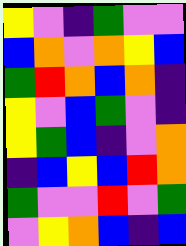[["yellow", "violet", "indigo", "green", "violet", "violet"], ["blue", "orange", "violet", "orange", "yellow", "blue"], ["green", "red", "orange", "blue", "orange", "indigo"], ["yellow", "violet", "blue", "green", "violet", "indigo"], ["yellow", "green", "blue", "indigo", "violet", "orange"], ["indigo", "blue", "yellow", "blue", "red", "orange"], ["green", "violet", "violet", "red", "violet", "green"], ["violet", "yellow", "orange", "blue", "indigo", "blue"]]